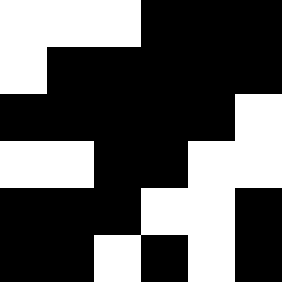[["white", "white", "white", "black", "black", "black"], ["white", "black", "black", "black", "black", "black"], ["black", "black", "black", "black", "black", "white"], ["white", "white", "black", "black", "white", "white"], ["black", "black", "black", "white", "white", "black"], ["black", "black", "white", "black", "white", "black"]]